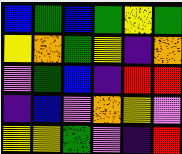[["blue", "green", "blue", "green", "yellow", "green"], ["yellow", "orange", "green", "yellow", "indigo", "orange"], ["violet", "green", "blue", "indigo", "red", "red"], ["indigo", "blue", "violet", "orange", "yellow", "violet"], ["yellow", "yellow", "green", "violet", "indigo", "red"]]